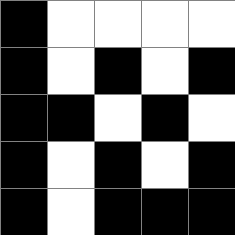[["black", "white", "white", "white", "white"], ["black", "white", "black", "white", "black"], ["black", "black", "white", "black", "white"], ["black", "white", "black", "white", "black"], ["black", "white", "black", "black", "black"]]